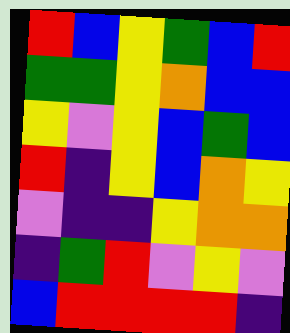[["red", "blue", "yellow", "green", "blue", "red"], ["green", "green", "yellow", "orange", "blue", "blue"], ["yellow", "violet", "yellow", "blue", "green", "blue"], ["red", "indigo", "yellow", "blue", "orange", "yellow"], ["violet", "indigo", "indigo", "yellow", "orange", "orange"], ["indigo", "green", "red", "violet", "yellow", "violet"], ["blue", "red", "red", "red", "red", "indigo"]]